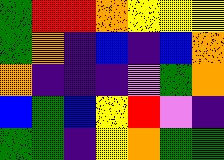[["green", "red", "red", "orange", "yellow", "yellow", "yellow"], ["green", "orange", "indigo", "blue", "indigo", "blue", "orange"], ["orange", "indigo", "indigo", "indigo", "violet", "green", "orange"], ["blue", "green", "blue", "yellow", "red", "violet", "indigo"], ["green", "green", "indigo", "yellow", "orange", "green", "green"]]